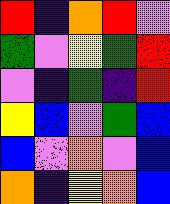[["red", "indigo", "orange", "red", "violet"], ["green", "violet", "yellow", "green", "red"], ["violet", "indigo", "green", "indigo", "red"], ["yellow", "blue", "violet", "green", "blue"], ["blue", "violet", "orange", "violet", "blue"], ["orange", "indigo", "yellow", "orange", "blue"]]